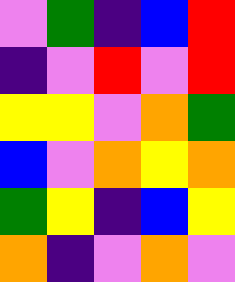[["violet", "green", "indigo", "blue", "red"], ["indigo", "violet", "red", "violet", "red"], ["yellow", "yellow", "violet", "orange", "green"], ["blue", "violet", "orange", "yellow", "orange"], ["green", "yellow", "indigo", "blue", "yellow"], ["orange", "indigo", "violet", "orange", "violet"]]